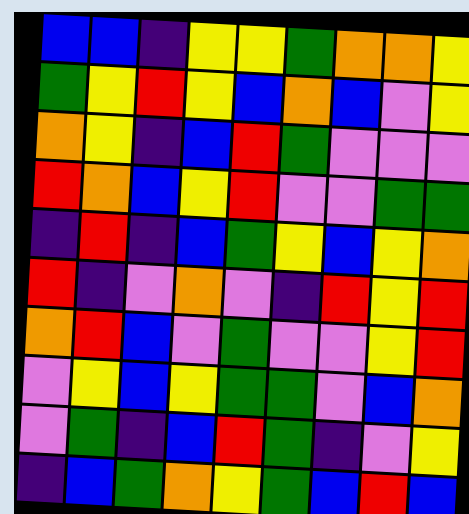[["blue", "blue", "indigo", "yellow", "yellow", "green", "orange", "orange", "yellow"], ["green", "yellow", "red", "yellow", "blue", "orange", "blue", "violet", "yellow"], ["orange", "yellow", "indigo", "blue", "red", "green", "violet", "violet", "violet"], ["red", "orange", "blue", "yellow", "red", "violet", "violet", "green", "green"], ["indigo", "red", "indigo", "blue", "green", "yellow", "blue", "yellow", "orange"], ["red", "indigo", "violet", "orange", "violet", "indigo", "red", "yellow", "red"], ["orange", "red", "blue", "violet", "green", "violet", "violet", "yellow", "red"], ["violet", "yellow", "blue", "yellow", "green", "green", "violet", "blue", "orange"], ["violet", "green", "indigo", "blue", "red", "green", "indigo", "violet", "yellow"], ["indigo", "blue", "green", "orange", "yellow", "green", "blue", "red", "blue"]]